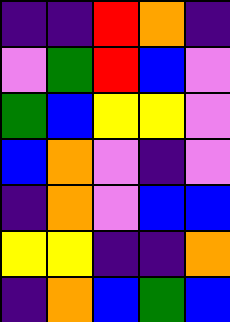[["indigo", "indigo", "red", "orange", "indigo"], ["violet", "green", "red", "blue", "violet"], ["green", "blue", "yellow", "yellow", "violet"], ["blue", "orange", "violet", "indigo", "violet"], ["indigo", "orange", "violet", "blue", "blue"], ["yellow", "yellow", "indigo", "indigo", "orange"], ["indigo", "orange", "blue", "green", "blue"]]